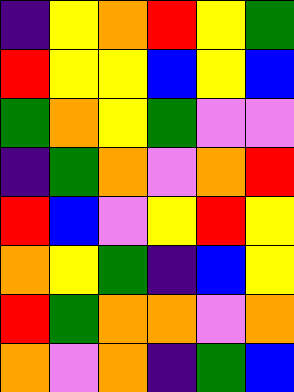[["indigo", "yellow", "orange", "red", "yellow", "green"], ["red", "yellow", "yellow", "blue", "yellow", "blue"], ["green", "orange", "yellow", "green", "violet", "violet"], ["indigo", "green", "orange", "violet", "orange", "red"], ["red", "blue", "violet", "yellow", "red", "yellow"], ["orange", "yellow", "green", "indigo", "blue", "yellow"], ["red", "green", "orange", "orange", "violet", "orange"], ["orange", "violet", "orange", "indigo", "green", "blue"]]